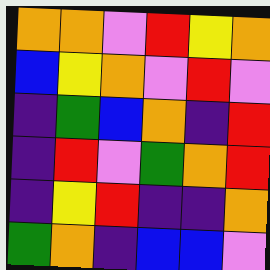[["orange", "orange", "violet", "red", "yellow", "orange"], ["blue", "yellow", "orange", "violet", "red", "violet"], ["indigo", "green", "blue", "orange", "indigo", "red"], ["indigo", "red", "violet", "green", "orange", "red"], ["indigo", "yellow", "red", "indigo", "indigo", "orange"], ["green", "orange", "indigo", "blue", "blue", "violet"]]